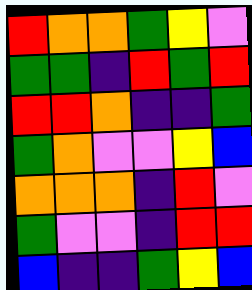[["red", "orange", "orange", "green", "yellow", "violet"], ["green", "green", "indigo", "red", "green", "red"], ["red", "red", "orange", "indigo", "indigo", "green"], ["green", "orange", "violet", "violet", "yellow", "blue"], ["orange", "orange", "orange", "indigo", "red", "violet"], ["green", "violet", "violet", "indigo", "red", "red"], ["blue", "indigo", "indigo", "green", "yellow", "blue"]]